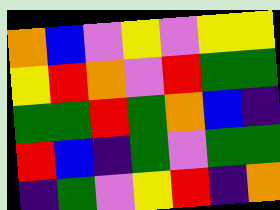[["orange", "blue", "violet", "yellow", "violet", "yellow", "yellow"], ["yellow", "red", "orange", "violet", "red", "green", "green"], ["green", "green", "red", "green", "orange", "blue", "indigo"], ["red", "blue", "indigo", "green", "violet", "green", "green"], ["indigo", "green", "violet", "yellow", "red", "indigo", "orange"]]